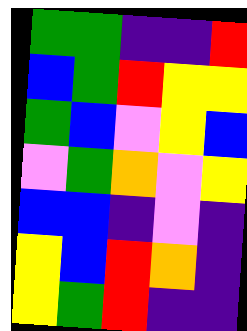[["green", "green", "indigo", "indigo", "red"], ["blue", "green", "red", "yellow", "yellow"], ["green", "blue", "violet", "yellow", "blue"], ["violet", "green", "orange", "violet", "yellow"], ["blue", "blue", "indigo", "violet", "indigo"], ["yellow", "blue", "red", "orange", "indigo"], ["yellow", "green", "red", "indigo", "indigo"]]